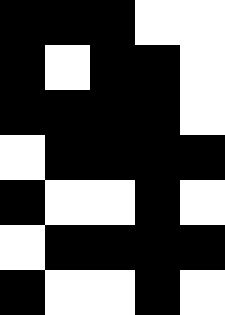[["black", "black", "black", "white", "white"], ["black", "white", "black", "black", "white"], ["black", "black", "black", "black", "white"], ["white", "black", "black", "black", "black"], ["black", "white", "white", "black", "white"], ["white", "black", "black", "black", "black"], ["black", "white", "white", "black", "white"]]